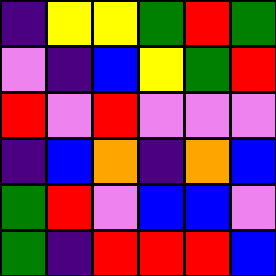[["indigo", "yellow", "yellow", "green", "red", "green"], ["violet", "indigo", "blue", "yellow", "green", "red"], ["red", "violet", "red", "violet", "violet", "violet"], ["indigo", "blue", "orange", "indigo", "orange", "blue"], ["green", "red", "violet", "blue", "blue", "violet"], ["green", "indigo", "red", "red", "red", "blue"]]